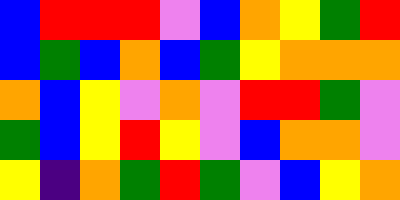[["blue", "red", "red", "red", "violet", "blue", "orange", "yellow", "green", "red"], ["blue", "green", "blue", "orange", "blue", "green", "yellow", "orange", "orange", "orange"], ["orange", "blue", "yellow", "violet", "orange", "violet", "red", "red", "green", "violet"], ["green", "blue", "yellow", "red", "yellow", "violet", "blue", "orange", "orange", "violet"], ["yellow", "indigo", "orange", "green", "red", "green", "violet", "blue", "yellow", "orange"]]